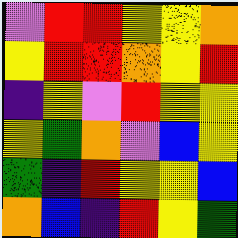[["violet", "red", "red", "yellow", "yellow", "orange"], ["yellow", "red", "red", "orange", "yellow", "red"], ["indigo", "yellow", "violet", "red", "yellow", "yellow"], ["yellow", "green", "orange", "violet", "blue", "yellow"], ["green", "indigo", "red", "yellow", "yellow", "blue"], ["orange", "blue", "indigo", "red", "yellow", "green"]]